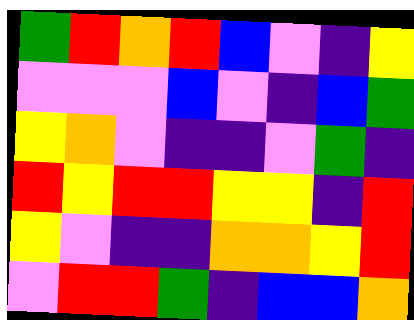[["green", "red", "orange", "red", "blue", "violet", "indigo", "yellow"], ["violet", "violet", "violet", "blue", "violet", "indigo", "blue", "green"], ["yellow", "orange", "violet", "indigo", "indigo", "violet", "green", "indigo"], ["red", "yellow", "red", "red", "yellow", "yellow", "indigo", "red"], ["yellow", "violet", "indigo", "indigo", "orange", "orange", "yellow", "red"], ["violet", "red", "red", "green", "indigo", "blue", "blue", "orange"]]